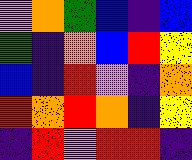[["violet", "orange", "green", "blue", "indigo", "blue"], ["green", "indigo", "orange", "blue", "red", "yellow"], ["blue", "indigo", "red", "violet", "indigo", "orange"], ["red", "orange", "red", "orange", "indigo", "yellow"], ["indigo", "red", "violet", "red", "red", "indigo"]]